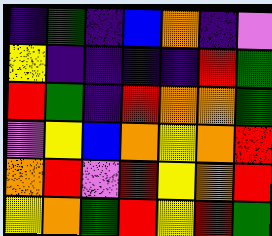[["indigo", "green", "indigo", "blue", "orange", "indigo", "violet"], ["yellow", "indigo", "indigo", "indigo", "indigo", "red", "green"], ["red", "green", "indigo", "red", "orange", "orange", "green"], ["violet", "yellow", "blue", "orange", "yellow", "orange", "red"], ["orange", "red", "violet", "red", "yellow", "orange", "red"], ["yellow", "orange", "green", "red", "yellow", "red", "green"]]